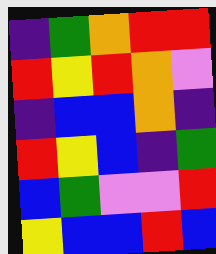[["indigo", "green", "orange", "red", "red"], ["red", "yellow", "red", "orange", "violet"], ["indigo", "blue", "blue", "orange", "indigo"], ["red", "yellow", "blue", "indigo", "green"], ["blue", "green", "violet", "violet", "red"], ["yellow", "blue", "blue", "red", "blue"]]